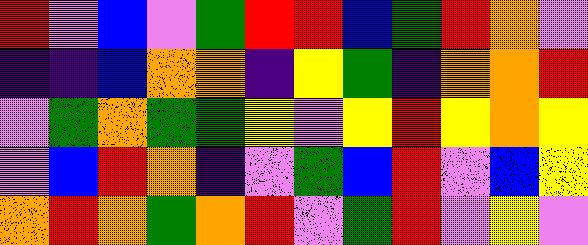[["red", "violet", "blue", "violet", "green", "red", "red", "blue", "green", "red", "orange", "violet"], ["indigo", "indigo", "blue", "orange", "orange", "indigo", "yellow", "green", "indigo", "orange", "orange", "red"], ["violet", "green", "orange", "green", "green", "yellow", "violet", "yellow", "red", "yellow", "orange", "yellow"], ["violet", "blue", "red", "orange", "indigo", "violet", "green", "blue", "red", "violet", "blue", "yellow"], ["orange", "red", "orange", "green", "orange", "red", "violet", "green", "red", "violet", "yellow", "violet"]]